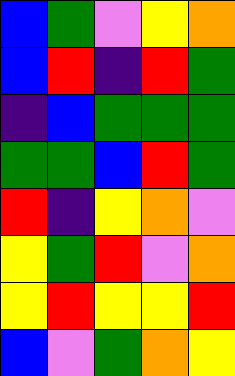[["blue", "green", "violet", "yellow", "orange"], ["blue", "red", "indigo", "red", "green"], ["indigo", "blue", "green", "green", "green"], ["green", "green", "blue", "red", "green"], ["red", "indigo", "yellow", "orange", "violet"], ["yellow", "green", "red", "violet", "orange"], ["yellow", "red", "yellow", "yellow", "red"], ["blue", "violet", "green", "orange", "yellow"]]